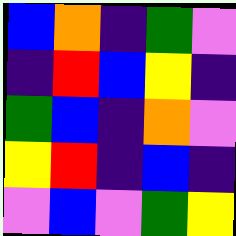[["blue", "orange", "indigo", "green", "violet"], ["indigo", "red", "blue", "yellow", "indigo"], ["green", "blue", "indigo", "orange", "violet"], ["yellow", "red", "indigo", "blue", "indigo"], ["violet", "blue", "violet", "green", "yellow"]]